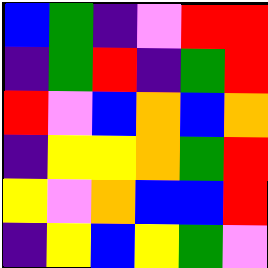[["blue", "green", "indigo", "violet", "red", "red"], ["indigo", "green", "red", "indigo", "green", "red"], ["red", "violet", "blue", "orange", "blue", "orange"], ["indigo", "yellow", "yellow", "orange", "green", "red"], ["yellow", "violet", "orange", "blue", "blue", "red"], ["indigo", "yellow", "blue", "yellow", "green", "violet"]]